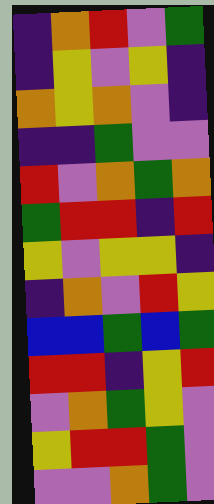[["indigo", "orange", "red", "violet", "green"], ["indigo", "yellow", "violet", "yellow", "indigo"], ["orange", "yellow", "orange", "violet", "indigo"], ["indigo", "indigo", "green", "violet", "violet"], ["red", "violet", "orange", "green", "orange"], ["green", "red", "red", "indigo", "red"], ["yellow", "violet", "yellow", "yellow", "indigo"], ["indigo", "orange", "violet", "red", "yellow"], ["blue", "blue", "green", "blue", "green"], ["red", "red", "indigo", "yellow", "red"], ["violet", "orange", "green", "yellow", "violet"], ["yellow", "red", "red", "green", "violet"], ["violet", "violet", "orange", "green", "violet"]]